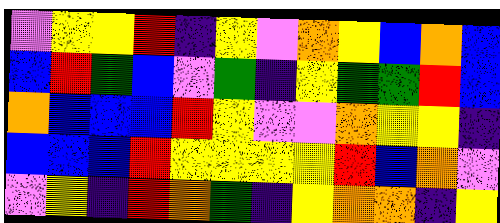[["violet", "yellow", "yellow", "red", "indigo", "yellow", "violet", "orange", "yellow", "blue", "orange", "blue"], ["blue", "red", "green", "blue", "violet", "green", "indigo", "yellow", "green", "green", "red", "blue"], ["orange", "blue", "blue", "blue", "red", "yellow", "violet", "violet", "orange", "yellow", "yellow", "indigo"], ["blue", "blue", "blue", "red", "yellow", "yellow", "yellow", "yellow", "red", "blue", "orange", "violet"], ["violet", "yellow", "indigo", "red", "orange", "green", "indigo", "yellow", "orange", "orange", "indigo", "yellow"]]